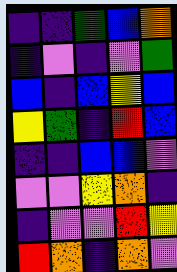[["indigo", "indigo", "green", "blue", "orange"], ["indigo", "violet", "indigo", "violet", "green"], ["blue", "indigo", "blue", "yellow", "blue"], ["yellow", "green", "indigo", "red", "blue"], ["indigo", "indigo", "blue", "blue", "violet"], ["violet", "violet", "yellow", "orange", "indigo"], ["indigo", "violet", "violet", "red", "yellow"], ["red", "orange", "indigo", "orange", "violet"]]